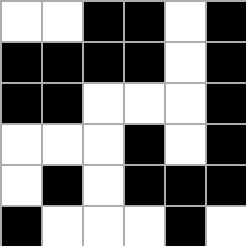[["white", "white", "black", "black", "white", "black"], ["black", "black", "black", "black", "white", "black"], ["black", "black", "white", "white", "white", "black"], ["white", "white", "white", "black", "white", "black"], ["white", "black", "white", "black", "black", "black"], ["black", "white", "white", "white", "black", "white"]]